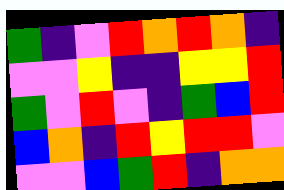[["green", "indigo", "violet", "red", "orange", "red", "orange", "indigo"], ["violet", "violet", "yellow", "indigo", "indigo", "yellow", "yellow", "red"], ["green", "violet", "red", "violet", "indigo", "green", "blue", "red"], ["blue", "orange", "indigo", "red", "yellow", "red", "red", "violet"], ["violet", "violet", "blue", "green", "red", "indigo", "orange", "orange"]]